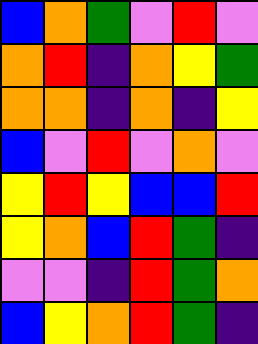[["blue", "orange", "green", "violet", "red", "violet"], ["orange", "red", "indigo", "orange", "yellow", "green"], ["orange", "orange", "indigo", "orange", "indigo", "yellow"], ["blue", "violet", "red", "violet", "orange", "violet"], ["yellow", "red", "yellow", "blue", "blue", "red"], ["yellow", "orange", "blue", "red", "green", "indigo"], ["violet", "violet", "indigo", "red", "green", "orange"], ["blue", "yellow", "orange", "red", "green", "indigo"]]